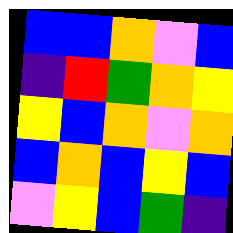[["blue", "blue", "orange", "violet", "blue"], ["indigo", "red", "green", "orange", "yellow"], ["yellow", "blue", "orange", "violet", "orange"], ["blue", "orange", "blue", "yellow", "blue"], ["violet", "yellow", "blue", "green", "indigo"]]